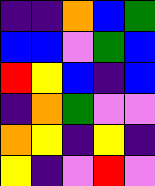[["indigo", "indigo", "orange", "blue", "green"], ["blue", "blue", "violet", "green", "blue"], ["red", "yellow", "blue", "indigo", "blue"], ["indigo", "orange", "green", "violet", "violet"], ["orange", "yellow", "indigo", "yellow", "indigo"], ["yellow", "indigo", "violet", "red", "violet"]]